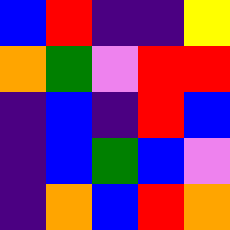[["blue", "red", "indigo", "indigo", "yellow"], ["orange", "green", "violet", "red", "red"], ["indigo", "blue", "indigo", "red", "blue"], ["indigo", "blue", "green", "blue", "violet"], ["indigo", "orange", "blue", "red", "orange"]]